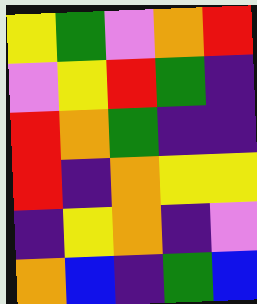[["yellow", "green", "violet", "orange", "red"], ["violet", "yellow", "red", "green", "indigo"], ["red", "orange", "green", "indigo", "indigo"], ["red", "indigo", "orange", "yellow", "yellow"], ["indigo", "yellow", "orange", "indigo", "violet"], ["orange", "blue", "indigo", "green", "blue"]]